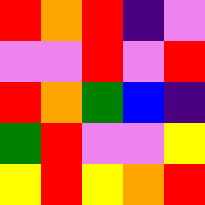[["red", "orange", "red", "indigo", "violet"], ["violet", "violet", "red", "violet", "red"], ["red", "orange", "green", "blue", "indigo"], ["green", "red", "violet", "violet", "yellow"], ["yellow", "red", "yellow", "orange", "red"]]